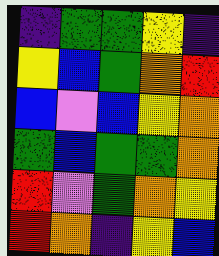[["indigo", "green", "green", "yellow", "indigo"], ["yellow", "blue", "green", "orange", "red"], ["blue", "violet", "blue", "yellow", "orange"], ["green", "blue", "green", "green", "orange"], ["red", "violet", "green", "orange", "yellow"], ["red", "orange", "indigo", "yellow", "blue"]]